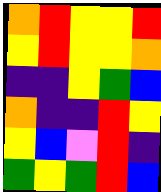[["orange", "red", "yellow", "yellow", "red"], ["yellow", "red", "yellow", "yellow", "orange"], ["indigo", "indigo", "yellow", "green", "blue"], ["orange", "indigo", "indigo", "red", "yellow"], ["yellow", "blue", "violet", "red", "indigo"], ["green", "yellow", "green", "red", "blue"]]